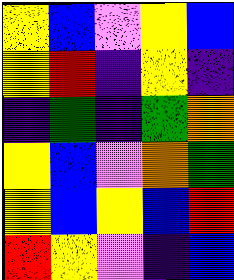[["yellow", "blue", "violet", "yellow", "blue"], ["yellow", "red", "indigo", "yellow", "indigo"], ["indigo", "green", "indigo", "green", "orange"], ["yellow", "blue", "violet", "orange", "green"], ["yellow", "blue", "yellow", "blue", "red"], ["red", "yellow", "violet", "indigo", "blue"]]